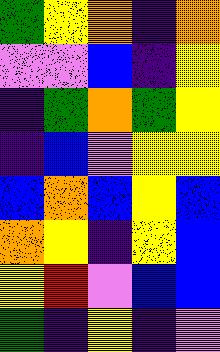[["green", "yellow", "orange", "indigo", "orange"], ["violet", "violet", "blue", "indigo", "yellow"], ["indigo", "green", "orange", "green", "yellow"], ["indigo", "blue", "violet", "yellow", "yellow"], ["blue", "orange", "blue", "yellow", "blue"], ["orange", "yellow", "indigo", "yellow", "blue"], ["yellow", "red", "violet", "blue", "blue"], ["green", "indigo", "yellow", "indigo", "violet"]]